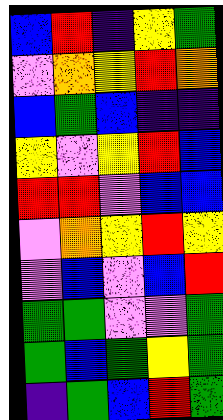[["blue", "red", "indigo", "yellow", "green"], ["violet", "orange", "yellow", "red", "orange"], ["blue", "green", "blue", "indigo", "indigo"], ["yellow", "violet", "yellow", "red", "blue"], ["red", "red", "violet", "blue", "blue"], ["violet", "orange", "yellow", "red", "yellow"], ["violet", "blue", "violet", "blue", "red"], ["green", "green", "violet", "violet", "green"], ["green", "blue", "green", "yellow", "green"], ["indigo", "green", "blue", "red", "green"]]